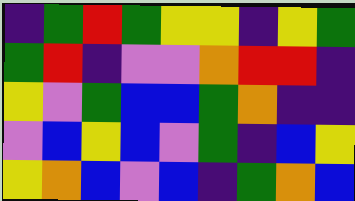[["indigo", "green", "red", "green", "yellow", "yellow", "indigo", "yellow", "green"], ["green", "red", "indigo", "violet", "violet", "orange", "red", "red", "indigo"], ["yellow", "violet", "green", "blue", "blue", "green", "orange", "indigo", "indigo"], ["violet", "blue", "yellow", "blue", "violet", "green", "indigo", "blue", "yellow"], ["yellow", "orange", "blue", "violet", "blue", "indigo", "green", "orange", "blue"]]